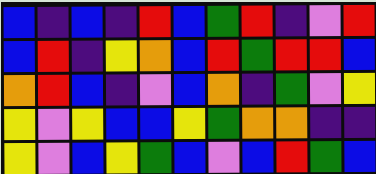[["blue", "indigo", "blue", "indigo", "red", "blue", "green", "red", "indigo", "violet", "red"], ["blue", "red", "indigo", "yellow", "orange", "blue", "red", "green", "red", "red", "blue"], ["orange", "red", "blue", "indigo", "violet", "blue", "orange", "indigo", "green", "violet", "yellow"], ["yellow", "violet", "yellow", "blue", "blue", "yellow", "green", "orange", "orange", "indigo", "indigo"], ["yellow", "violet", "blue", "yellow", "green", "blue", "violet", "blue", "red", "green", "blue"]]